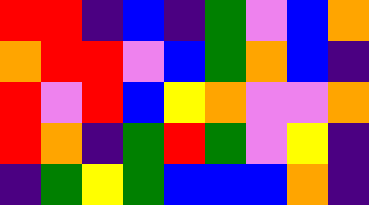[["red", "red", "indigo", "blue", "indigo", "green", "violet", "blue", "orange"], ["orange", "red", "red", "violet", "blue", "green", "orange", "blue", "indigo"], ["red", "violet", "red", "blue", "yellow", "orange", "violet", "violet", "orange"], ["red", "orange", "indigo", "green", "red", "green", "violet", "yellow", "indigo"], ["indigo", "green", "yellow", "green", "blue", "blue", "blue", "orange", "indigo"]]